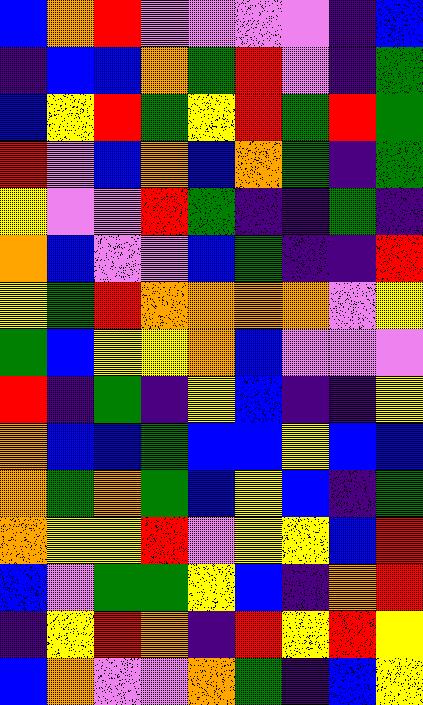[["blue", "orange", "red", "violet", "violet", "violet", "violet", "indigo", "blue"], ["indigo", "blue", "blue", "orange", "green", "red", "violet", "indigo", "green"], ["blue", "yellow", "red", "green", "yellow", "red", "green", "red", "green"], ["red", "violet", "blue", "orange", "blue", "orange", "green", "indigo", "green"], ["yellow", "violet", "violet", "red", "green", "indigo", "indigo", "green", "indigo"], ["orange", "blue", "violet", "violet", "blue", "green", "indigo", "indigo", "red"], ["yellow", "green", "red", "orange", "orange", "orange", "orange", "violet", "yellow"], ["green", "blue", "yellow", "yellow", "orange", "blue", "violet", "violet", "violet"], ["red", "indigo", "green", "indigo", "yellow", "blue", "indigo", "indigo", "yellow"], ["orange", "blue", "blue", "green", "blue", "blue", "yellow", "blue", "blue"], ["orange", "green", "orange", "green", "blue", "yellow", "blue", "indigo", "green"], ["orange", "yellow", "yellow", "red", "violet", "yellow", "yellow", "blue", "red"], ["blue", "violet", "green", "green", "yellow", "blue", "indigo", "orange", "red"], ["indigo", "yellow", "red", "orange", "indigo", "red", "yellow", "red", "yellow"], ["blue", "orange", "violet", "violet", "orange", "green", "indigo", "blue", "yellow"]]